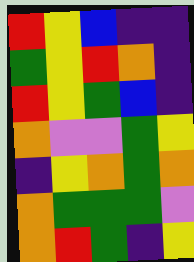[["red", "yellow", "blue", "indigo", "indigo"], ["green", "yellow", "red", "orange", "indigo"], ["red", "yellow", "green", "blue", "indigo"], ["orange", "violet", "violet", "green", "yellow"], ["indigo", "yellow", "orange", "green", "orange"], ["orange", "green", "green", "green", "violet"], ["orange", "red", "green", "indigo", "yellow"]]